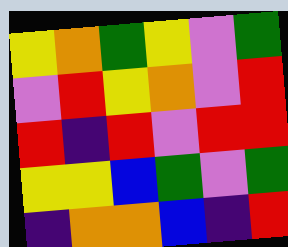[["yellow", "orange", "green", "yellow", "violet", "green"], ["violet", "red", "yellow", "orange", "violet", "red"], ["red", "indigo", "red", "violet", "red", "red"], ["yellow", "yellow", "blue", "green", "violet", "green"], ["indigo", "orange", "orange", "blue", "indigo", "red"]]